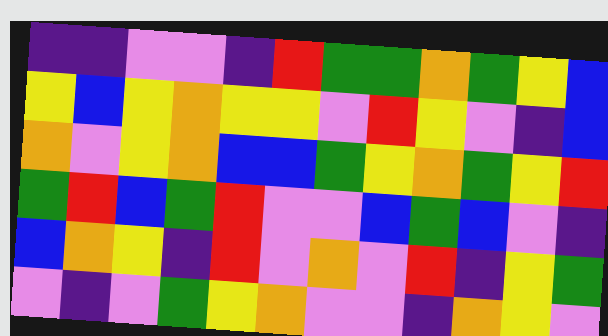[["indigo", "indigo", "violet", "violet", "indigo", "red", "green", "green", "orange", "green", "yellow", "blue"], ["yellow", "blue", "yellow", "orange", "yellow", "yellow", "violet", "red", "yellow", "violet", "indigo", "blue"], ["orange", "violet", "yellow", "orange", "blue", "blue", "green", "yellow", "orange", "green", "yellow", "red"], ["green", "red", "blue", "green", "red", "violet", "violet", "blue", "green", "blue", "violet", "indigo"], ["blue", "orange", "yellow", "indigo", "red", "violet", "orange", "violet", "red", "indigo", "yellow", "green"], ["violet", "indigo", "violet", "green", "yellow", "orange", "violet", "violet", "indigo", "orange", "yellow", "violet"]]